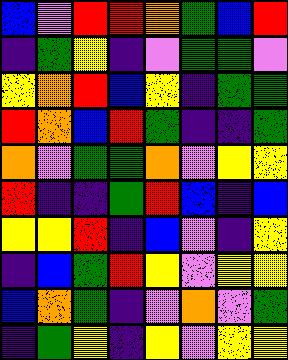[["blue", "violet", "red", "red", "orange", "green", "blue", "red"], ["indigo", "green", "yellow", "indigo", "violet", "green", "green", "violet"], ["yellow", "orange", "red", "blue", "yellow", "indigo", "green", "green"], ["red", "orange", "blue", "red", "green", "indigo", "indigo", "green"], ["orange", "violet", "green", "green", "orange", "violet", "yellow", "yellow"], ["red", "indigo", "indigo", "green", "red", "blue", "indigo", "blue"], ["yellow", "yellow", "red", "indigo", "blue", "violet", "indigo", "yellow"], ["indigo", "blue", "green", "red", "yellow", "violet", "yellow", "yellow"], ["blue", "orange", "green", "indigo", "violet", "orange", "violet", "green"], ["indigo", "green", "yellow", "indigo", "yellow", "violet", "yellow", "yellow"]]